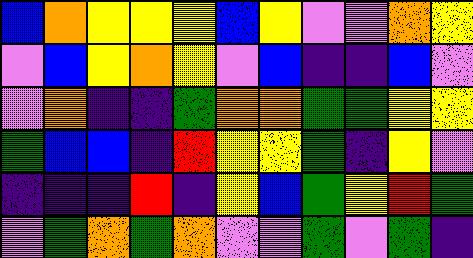[["blue", "orange", "yellow", "yellow", "yellow", "blue", "yellow", "violet", "violet", "orange", "yellow"], ["violet", "blue", "yellow", "orange", "yellow", "violet", "blue", "indigo", "indigo", "blue", "violet"], ["violet", "orange", "indigo", "indigo", "green", "orange", "orange", "green", "green", "yellow", "yellow"], ["green", "blue", "blue", "indigo", "red", "yellow", "yellow", "green", "indigo", "yellow", "violet"], ["indigo", "indigo", "indigo", "red", "indigo", "yellow", "blue", "green", "yellow", "red", "green"], ["violet", "green", "orange", "green", "orange", "violet", "violet", "green", "violet", "green", "indigo"]]